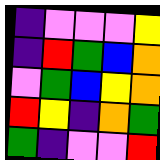[["indigo", "violet", "violet", "violet", "yellow"], ["indigo", "red", "green", "blue", "orange"], ["violet", "green", "blue", "yellow", "orange"], ["red", "yellow", "indigo", "orange", "green"], ["green", "indigo", "violet", "violet", "red"]]